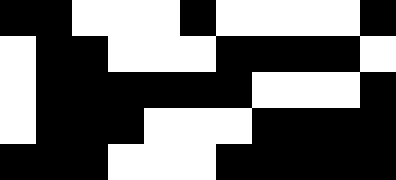[["black", "black", "white", "white", "white", "black", "white", "white", "white", "white", "black"], ["white", "black", "black", "white", "white", "white", "black", "black", "black", "black", "white"], ["white", "black", "black", "black", "black", "black", "black", "white", "white", "white", "black"], ["white", "black", "black", "black", "white", "white", "white", "black", "black", "black", "black"], ["black", "black", "black", "white", "white", "white", "black", "black", "black", "black", "black"]]